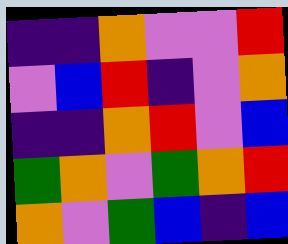[["indigo", "indigo", "orange", "violet", "violet", "red"], ["violet", "blue", "red", "indigo", "violet", "orange"], ["indigo", "indigo", "orange", "red", "violet", "blue"], ["green", "orange", "violet", "green", "orange", "red"], ["orange", "violet", "green", "blue", "indigo", "blue"]]